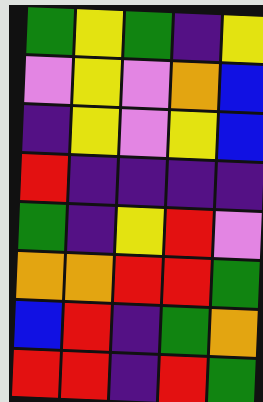[["green", "yellow", "green", "indigo", "yellow"], ["violet", "yellow", "violet", "orange", "blue"], ["indigo", "yellow", "violet", "yellow", "blue"], ["red", "indigo", "indigo", "indigo", "indigo"], ["green", "indigo", "yellow", "red", "violet"], ["orange", "orange", "red", "red", "green"], ["blue", "red", "indigo", "green", "orange"], ["red", "red", "indigo", "red", "green"]]